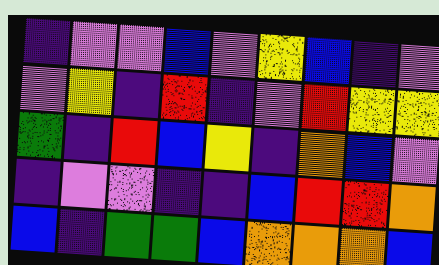[["indigo", "violet", "violet", "blue", "violet", "yellow", "blue", "indigo", "violet"], ["violet", "yellow", "indigo", "red", "indigo", "violet", "red", "yellow", "yellow"], ["green", "indigo", "red", "blue", "yellow", "indigo", "orange", "blue", "violet"], ["indigo", "violet", "violet", "indigo", "indigo", "blue", "red", "red", "orange"], ["blue", "indigo", "green", "green", "blue", "orange", "orange", "orange", "blue"]]